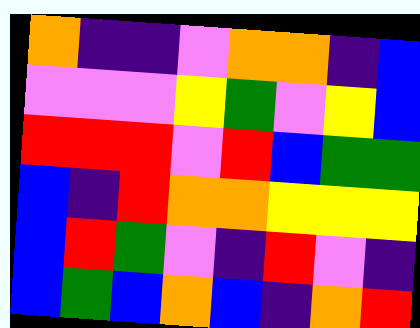[["orange", "indigo", "indigo", "violet", "orange", "orange", "indigo", "blue"], ["violet", "violet", "violet", "yellow", "green", "violet", "yellow", "blue"], ["red", "red", "red", "violet", "red", "blue", "green", "green"], ["blue", "indigo", "red", "orange", "orange", "yellow", "yellow", "yellow"], ["blue", "red", "green", "violet", "indigo", "red", "violet", "indigo"], ["blue", "green", "blue", "orange", "blue", "indigo", "orange", "red"]]